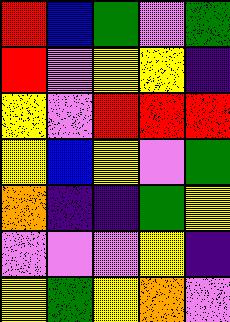[["red", "blue", "green", "violet", "green"], ["red", "violet", "yellow", "yellow", "indigo"], ["yellow", "violet", "red", "red", "red"], ["yellow", "blue", "yellow", "violet", "green"], ["orange", "indigo", "indigo", "green", "yellow"], ["violet", "violet", "violet", "yellow", "indigo"], ["yellow", "green", "yellow", "orange", "violet"]]